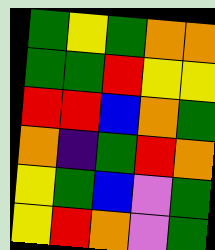[["green", "yellow", "green", "orange", "orange"], ["green", "green", "red", "yellow", "yellow"], ["red", "red", "blue", "orange", "green"], ["orange", "indigo", "green", "red", "orange"], ["yellow", "green", "blue", "violet", "green"], ["yellow", "red", "orange", "violet", "green"]]